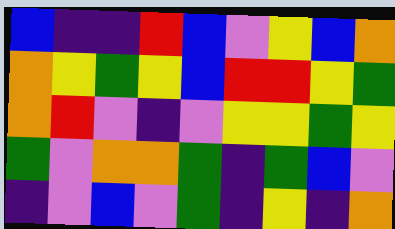[["blue", "indigo", "indigo", "red", "blue", "violet", "yellow", "blue", "orange"], ["orange", "yellow", "green", "yellow", "blue", "red", "red", "yellow", "green"], ["orange", "red", "violet", "indigo", "violet", "yellow", "yellow", "green", "yellow"], ["green", "violet", "orange", "orange", "green", "indigo", "green", "blue", "violet"], ["indigo", "violet", "blue", "violet", "green", "indigo", "yellow", "indigo", "orange"]]